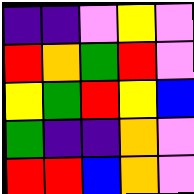[["indigo", "indigo", "violet", "yellow", "violet"], ["red", "orange", "green", "red", "violet"], ["yellow", "green", "red", "yellow", "blue"], ["green", "indigo", "indigo", "orange", "violet"], ["red", "red", "blue", "orange", "violet"]]